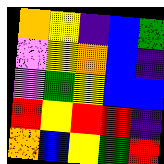[["orange", "yellow", "indigo", "blue", "green"], ["violet", "yellow", "orange", "blue", "indigo"], ["violet", "green", "yellow", "blue", "blue"], ["red", "yellow", "red", "red", "indigo"], ["orange", "blue", "yellow", "green", "red"]]